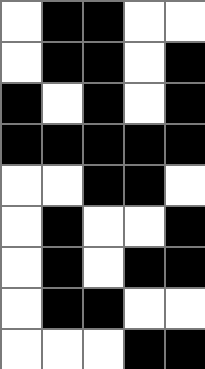[["white", "black", "black", "white", "white"], ["white", "black", "black", "white", "black"], ["black", "white", "black", "white", "black"], ["black", "black", "black", "black", "black"], ["white", "white", "black", "black", "white"], ["white", "black", "white", "white", "black"], ["white", "black", "white", "black", "black"], ["white", "black", "black", "white", "white"], ["white", "white", "white", "black", "black"]]